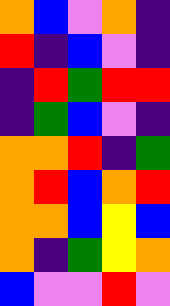[["orange", "blue", "violet", "orange", "indigo"], ["red", "indigo", "blue", "violet", "indigo"], ["indigo", "red", "green", "red", "red"], ["indigo", "green", "blue", "violet", "indigo"], ["orange", "orange", "red", "indigo", "green"], ["orange", "red", "blue", "orange", "red"], ["orange", "orange", "blue", "yellow", "blue"], ["orange", "indigo", "green", "yellow", "orange"], ["blue", "violet", "violet", "red", "violet"]]